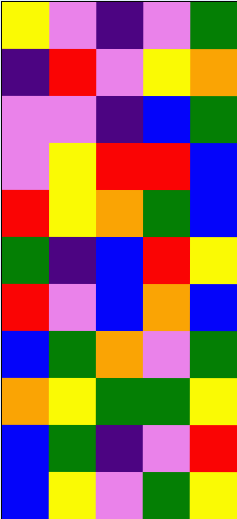[["yellow", "violet", "indigo", "violet", "green"], ["indigo", "red", "violet", "yellow", "orange"], ["violet", "violet", "indigo", "blue", "green"], ["violet", "yellow", "red", "red", "blue"], ["red", "yellow", "orange", "green", "blue"], ["green", "indigo", "blue", "red", "yellow"], ["red", "violet", "blue", "orange", "blue"], ["blue", "green", "orange", "violet", "green"], ["orange", "yellow", "green", "green", "yellow"], ["blue", "green", "indigo", "violet", "red"], ["blue", "yellow", "violet", "green", "yellow"]]